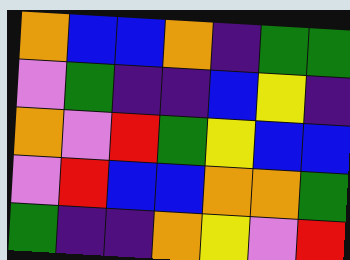[["orange", "blue", "blue", "orange", "indigo", "green", "green"], ["violet", "green", "indigo", "indigo", "blue", "yellow", "indigo"], ["orange", "violet", "red", "green", "yellow", "blue", "blue"], ["violet", "red", "blue", "blue", "orange", "orange", "green"], ["green", "indigo", "indigo", "orange", "yellow", "violet", "red"]]